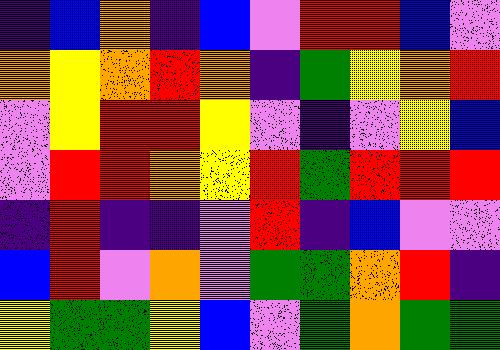[["indigo", "blue", "orange", "indigo", "blue", "violet", "red", "red", "blue", "violet"], ["orange", "yellow", "orange", "red", "orange", "indigo", "green", "yellow", "orange", "red"], ["violet", "yellow", "red", "red", "yellow", "violet", "indigo", "violet", "yellow", "blue"], ["violet", "red", "red", "orange", "yellow", "red", "green", "red", "red", "red"], ["indigo", "red", "indigo", "indigo", "violet", "red", "indigo", "blue", "violet", "violet"], ["blue", "red", "violet", "orange", "violet", "green", "green", "orange", "red", "indigo"], ["yellow", "green", "green", "yellow", "blue", "violet", "green", "orange", "green", "green"]]